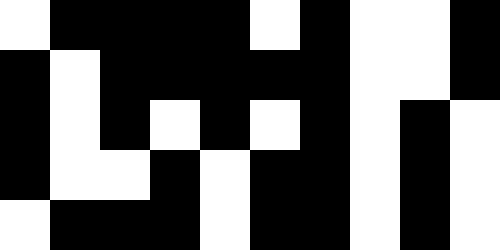[["white", "black", "black", "black", "black", "white", "black", "white", "white", "black"], ["black", "white", "black", "black", "black", "black", "black", "white", "white", "black"], ["black", "white", "black", "white", "black", "white", "black", "white", "black", "white"], ["black", "white", "white", "black", "white", "black", "black", "white", "black", "white"], ["white", "black", "black", "black", "white", "black", "black", "white", "black", "white"]]